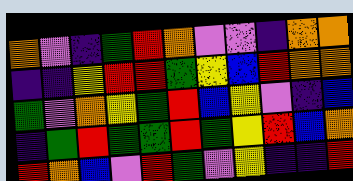[["orange", "violet", "indigo", "green", "red", "orange", "violet", "violet", "indigo", "orange", "orange"], ["indigo", "indigo", "yellow", "red", "red", "green", "yellow", "blue", "red", "orange", "orange"], ["green", "violet", "orange", "yellow", "green", "red", "blue", "yellow", "violet", "indigo", "blue"], ["indigo", "green", "red", "green", "green", "red", "green", "yellow", "red", "blue", "orange"], ["red", "orange", "blue", "violet", "red", "green", "violet", "yellow", "indigo", "indigo", "red"]]